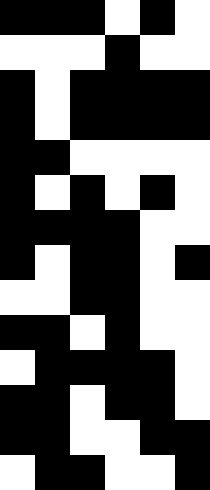[["black", "black", "black", "white", "black", "white"], ["white", "white", "white", "black", "white", "white"], ["black", "white", "black", "black", "black", "black"], ["black", "white", "black", "black", "black", "black"], ["black", "black", "white", "white", "white", "white"], ["black", "white", "black", "white", "black", "white"], ["black", "black", "black", "black", "white", "white"], ["black", "white", "black", "black", "white", "black"], ["white", "white", "black", "black", "white", "white"], ["black", "black", "white", "black", "white", "white"], ["white", "black", "black", "black", "black", "white"], ["black", "black", "white", "black", "black", "white"], ["black", "black", "white", "white", "black", "black"], ["white", "black", "black", "white", "white", "black"]]